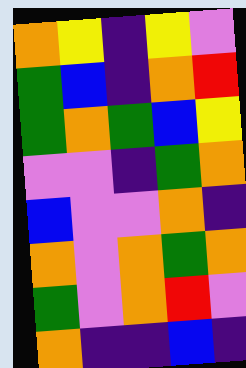[["orange", "yellow", "indigo", "yellow", "violet"], ["green", "blue", "indigo", "orange", "red"], ["green", "orange", "green", "blue", "yellow"], ["violet", "violet", "indigo", "green", "orange"], ["blue", "violet", "violet", "orange", "indigo"], ["orange", "violet", "orange", "green", "orange"], ["green", "violet", "orange", "red", "violet"], ["orange", "indigo", "indigo", "blue", "indigo"]]